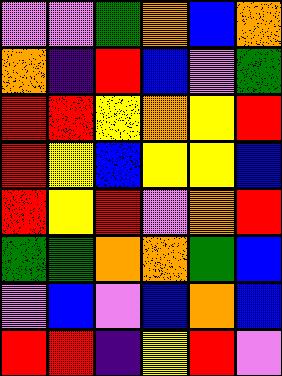[["violet", "violet", "green", "orange", "blue", "orange"], ["orange", "indigo", "red", "blue", "violet", "green"], ["red", "red", "yellow", "orange", "yellow", "red"], ["red", "yellow", "blue", "yellow", "yellow", "blue"], ["red", "yellow", "red", "violet", "orange", "red"], ["green", "green", "orange", "orange", "green", "blue"], ["violet", "blue", "violet", "blue", "orange", "blue"], ["red", "red", "indigo", "yellow", "red", "violet"]]